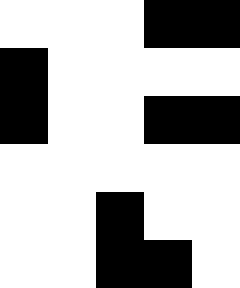[["white", "white", "white", "black", "black"], ["black", "white", "white", "white", "white"], ["black", "white", "white", "black", "black"], ["white", "white", "white", "white", "white"], ["white", "white", "black", "white", "white"], ["white", "white", "black", "black", "white"]]